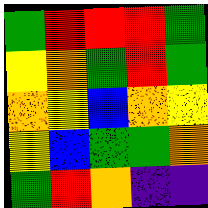[["green", "red", "red", "red", "green"], ["yellow", "orange", "green", "red", "green"], ["orange", "yellow", "blue", "orange", "yellow"], ["yellow", "blue", "green", "green", "orange"], ["green", "red", "orange", "indigo", "indigo"]]